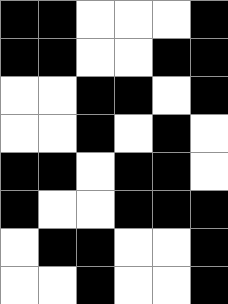[["black", "black", "white", "white", "white", "black"], ["black", "black", "white", "white", "black", "black"], ["white", "white", "black", "black", "white", "black"], ["white", "white", "black", "white", "black", "white"], ["black", "black", "white", "black", "black", "white"], ["black", "white", "white", "black", "black", "black"], ["white", "black", "black", "white", "white", "black"], ["white", "white", "black", "white", "white", "black"]]